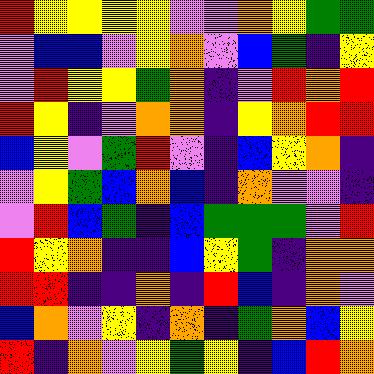[["red", "yellow", "yellow", "yellow", "yellow", "violet", "violet", "orange", "yellow", "green", "green"], ["violet", "blue", "blue", "violet", "yellow", "orange", "violet", "blue", "green", "indigo", "yellow"], ["violet", "red", "yellow", "yellow", "green", "orange", "indigo", "violet", "red", "orange", "red"], ["red", "yellow", "indigo", "violet", "orange", "orange", "indigo", "yellow", "orange", "red", "red"], ["blue", "yellow", "violet", "green", "red", "violet", "indigo", "blue", "yellow", "orange", "indigo"], ["violet", "yellow", "green", "blue", "orange", "blue", "indigo", "orange", "violet", "violet", "indigo"], ["violet", "red", "blue", "green", "indigo", "blue", "green", "green", "green", "violet", "red"], ["red", "yellow", "orange", "indigo", "indigo", "blue", "yellow", "green", "indigo", "orange", "orange"], ["red", "red", "indigo", "indigo", "orange", "indigo", "red", "blue", "indigo", "orange", "violet"], ["blue", "orange", "violet", "yellow", "indigo", "orange", "indigo", "green", "orange", "blue", "yellow"], ["red", "indigo", "orange", "violet", "yellow", "green", "yellow", "indigo", "blue", "red", "orange"]]